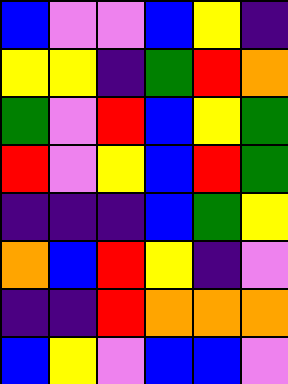[["blue", "violet", "violet", "blue", "yellow", "indigo"], ["yellow", "yellow", "indigo", "green", "red", "orange"], ["green", "violet", "red", "blue", "yellow", "green"], ["red", "violet", "yellow", "blue", "red", "green"], ["indigo", "indigo", "indigo", "blue", "green", "yellow"], ["orange", "blue", "red", "yellow", "indigo", "violet"], ["indigo", "indigo", "red", "orange", "orange", "orange"], ["blue", "yellow", "violet", "blue", "blue", "violet"]]